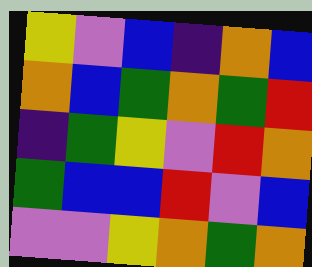[["yellow", "violet", "blue", "indigo", "orange", "blue"], ["orange", "blue", "green", "orange", "green", "red"], ["indigo", "green", "yellow", "violet", "red", "orange"], ["green", "blue", "blue", "red", "violet", "blue"], ["violet", "violet", "yellow", "orange", "green", "orange"]]